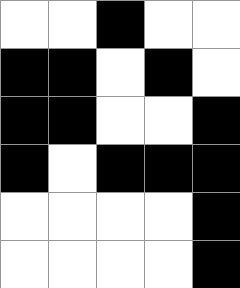[["white", "white", "black", "white", "white"], ["black", "black", "white", "black", "white"], ["black", "black", "white", "white", "black"], ["black", "white", "black", "black", "black"], ["white", "white", "white", "white", "black"], ["white", "white", "white", "white", "black"]]